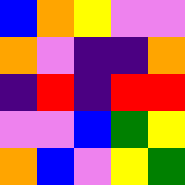[["blue", "orange", "yellow", "violet", "violet"], ["orange", "violet", "indigo", "indigo", "orange"], ["indigo", "red", "indigo", "red", "red"], ["violet", "violet", "blue", "green", "yellow"], ["orange", "blue", "violet", "yellow", "green"]]